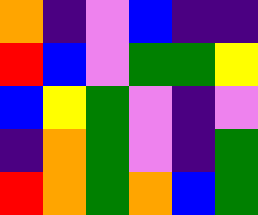[["orange", "indigo", "violet", "blue", "indigo", "indigo"], ["red", "blue", "violet", "green", "green", "yellow"], ["blue", "yellow", "green", "violet", "indigo", "violet"], ["indigo", "orange", "green", "violet", "indigo", "green"], ["red", "orange", "green", "orange", "blue", "green"]]